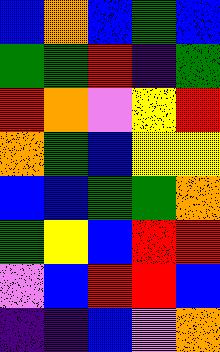[["blue", "orange", "blue", "green", "blue"], ["green", "green", "red", "indigo", "green"], ["red", "orange", "violet", "yellow", "red"], ["orange", "green", "blue", "yellow", "yellow"], ["blue", "blue", "green", "green", "orange"], ["green", "yellow", "blue", "red", "red"], ["violet", "blue", "red", "red", "blue"], ["indigo", "indigo", "blue", "violet", "orange"]]